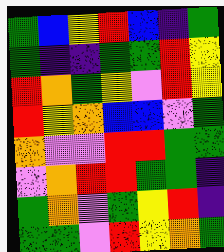[["green", "blue", "yellow", "red", "blue", "indigo", "green"], ["green", "indigo", "indigo", "green", "green", "red", "yellow"], ["red", "orange", "green", "yellow", "violet", "red", "yellow"], ["red", "yellow", "orange", "blue", "blue", "violet", "green"], ["orange", "violet", "violet", "red", "red", "green", "green"], ["violet", "orange", "red", "red", "green", "green", "indigo"], ["green", "orange", "violet", "green", "yellow", "red", "indigo"], ["green", "green", "violet", "red", "yellow", "orange", "green"]]